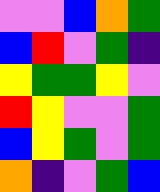[["violet", "violet", "blue", "orange", "green"], ["blue", "red", "violet", "green", "indigo"], ["yellow", "green", "green", "yellow", "violet"], ["red", "yellow", "violet", "violet", "green"], ["blue", "yellow", "green", "violet", "green"], ["orange", "indigo", "violet", "green", "blue"]]